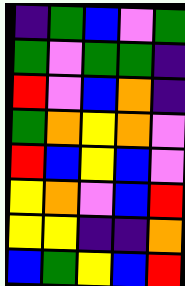[["indigo", "green", "blue", "violet", "green"], ["green", "violet", "green", "green", "indigo"], ["red", "violet", "blue", "orange", "indigo"], ["green", "orange", "yellow", "orange", "violet"], ["red", "blue", "yellow", "blue", "violet"], ["yellow", "orange", "violet", "blue", "red"], ["yellow", "yellow", "indigo", "indigo", "orange"], ["blue", "green", "yellow", "blue", "red"]]